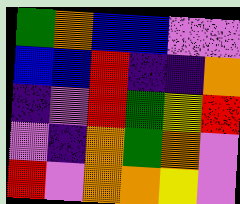[["green", "orange", "blue", "blue", "violet", "violet"], ["blue", "blue", "red", "indigo", "indigo", "orange"], ["indigo", "violet", "red", "green", "yellow", "red"], ["violet", "indigo", "orange", "green", "orange", "violet"], ["red", "violet", "orange", "orange", "yellow", "violet"]]